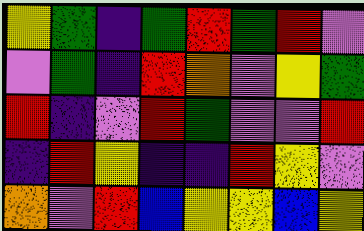[["yellow", "green", "indigo", "green", "red", "green", "red", "violet"], ["violet", "green", "indigo", "red", "orange", "violet", "yellow", "green"], ["red", "indigo", "violet", "red", "green", "violet", "violet", "red"], ["indigo", "red", "yellow", "indigo", "indigo", "red", "yellow", "violet"], ["orange", "violet", "red", "blue", "yellow", "yellow", "blue", "yellow"]]